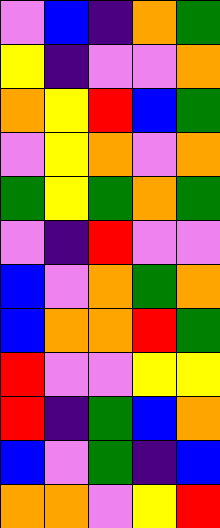[["violet", "blue", "indigo", "orange", "green"], ["yellow", "indigo", "violet", "violet", "orange"], ["orange", "yellow", "red", "blue", "green"], ["violet", "yellow", "orange", "violet", "orange"], ["green", "yellow", "green", "orange", "green"], ["violet", "indigo", "red", "violet", "violet"], ["blue", "violet", "orange", "green", "orange"], ["blue", "orange", "orange", "red", "green"], ["red", "violet", "violet", "yellow", "yellow"], ["red", "indigo", "green", "blue", "orange"], ["blue", "violet", "green", "indigo", "blue"], ["orange", "orange", "violet", "yellow", "red"]]